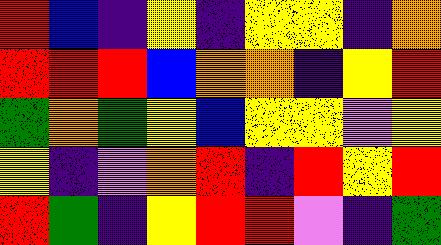[["red", "blue", "indigo", "yellow", "indigo", "yellow", "yellow", "indigo", "orange"], ["red", "red", "red", "blue", "orange", "orange", "indigo", "yellow", "red"], ["green", "orange", "green", "yellow", "blue", "yellow", "yellow", "violet", "yellow"], ["yellow", "indigo", "violet", "orange", "red", "indigo", "red", "yellow", "red"], ["red", "green", "indigo", "yellow", "red", "red", "violet", "indigo", "green"]]